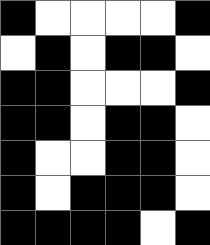[["black", "white", "white", "white", "white", "black"], ["white", "black", "white", "black", "black", "white"], ["black", "black", "white", "white", "white", "black"], ["black", "black", "white", "black", "black", "white"], ["black", "white", "white", "black", "black", "white"], ["black", "white", "black", "black", "black", "white"], ["black", "black", "black", "black", "white", "black"]]